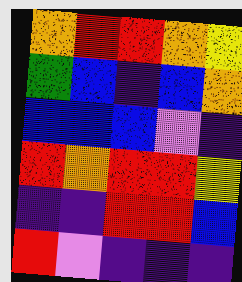[["orange", "red", "red", "orange", "yellow"], ["green", "blue", "indigo", "blue", "orange"], ["blue", "blue", "blue", "violet", "indigo"], ["red", "orange", "red", "red", "yellow"], ["indigo", "indigo", "red", "red", "blue"], ["red", "violet", "indigo", "indigo", "indigo"]]